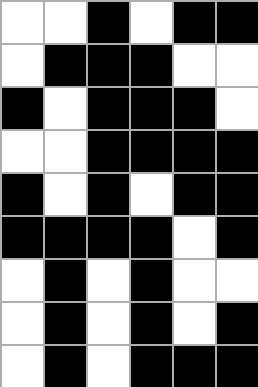[["white", "white", "black", "white", "black", "black"], ["white", "black", "black", "black", "white", "white"], ["black", "white", "black", "black", "black", "white"], ["white", "white", "black", "black", "black", "black"], ["black", "white", "black", "white", "black", "black"], ["black", "black", "black", "black", "white", "black"], ["white", "black", "white", "black", "white", "white"], ["white", "black", "white", "black", "white", "black"], ["white", "black", "white", "black", "black", "black"]]